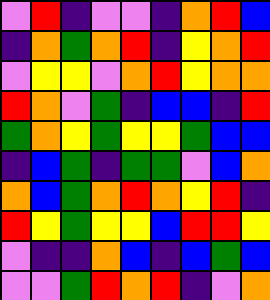[["violet", "red", "indigo", "violet", "violet", "indigo", "orange", "red", "blue"], ["indigo", "orange", "green", "orange", "red", "indigo", "yellow", "orange", "red"], ["violet", "yellow", "yellow", "violet", "orange", "red", "yellow", "orange", "orange"], ["red", "orange", "violet", "green", "indigo", "blue", "blue", "indigo", "red"], ["green", "orange", "yellow", "green", "yellow", "yellow", "green", "blue", "blue"], ["indigo", "blue", "green", "indigo", "green", "green", "violet", "blue", "orange"], ["orange", "blue", "green", "orange", "red", "orange", "yellow", "red", "indigo"], ["red", "yellow", "green", "yellow", "yellow", "blue", "red", "red", "yellow"], ["violet", "indigo", "indigo", "orange", "blue", "indigo", "blue", "green", "blue"], ["violet", "violet", "green", "red", "orange", "red", "indigo", "violet", "orange"]]